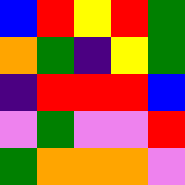[["blue", "red", "yellow", "red", "green"], ["orange", "green", "indigo", "yellow", "green"], ["indigo", "red", "red", "red", "blue"], ["violet", "green", "violet", "violet", "red"], ["green", "orange", "orange", "orange", "violet"]]